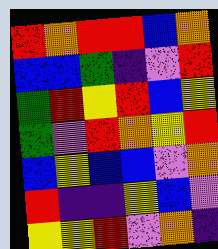[["red", "orange", "red", "red", "blue", "orange"], ["blue", "blue", "green", "indigo", "violet", "red"], ["green", "red", "yellow", "red", "blue", "yellow"], ["green", "violet", "red", "orange", "yellow", "red"], ["blue", "yellow", "blue", "blue", "violet", "orange"], ["red", "indigo", "indigo", "yellow", "blue", "violet"], ["yellow", "yellow", "red", "violet", "orange", "indigo"]]